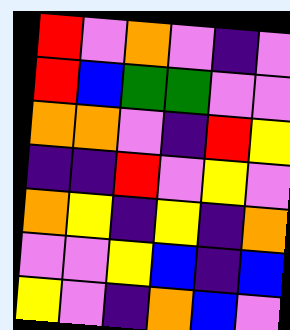[["red", "violet", "orange", "violet", "indigo", "violet"], ["red", "blue", "green", "green", "violet", "violet"], ["orange", "orange", "violet", "indigo", "red", "yellow"], ["indigo", "indigo", "red", "violet", "yellow", "violet"], ["orange", "yellow", "indigo", "yellow", "indigo", "orange"], ["violet", "violet", "yellow", "blue", "indigo", "blue"], ["yellow", "violet", "indigo", "orange", "blue", "violet"]]